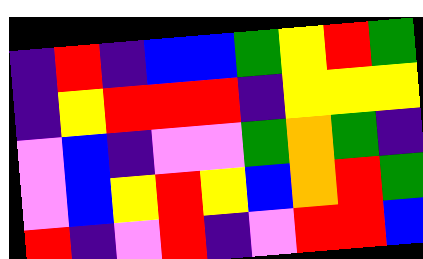[["indigo", "red", "indigo", "blue", "blue", "green", "yellow", "red", "green"], ["indigo", "yellow", "red", "red", "red", "indigo", "yellow", "yellow", "yellow"], ["violet", "blue", "indigo", "violet", "violet", "green", "orange", "green", "indigo"], ["violet", "blue", "yellow", "red", "yellow", "blue", "orange", "red", "green"], ["red", "indigo", "violet", "red", "indigo", "violet", "red", "red", "blue"]]